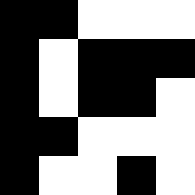[["black", "black", "white", "white", "white"], ["black", "white", "black", "black", "black"], ["black", "white", "black", "black", "white"], ["black", "black", "white", "white", "white"], ["black", "white", "white", "black", "white"]]